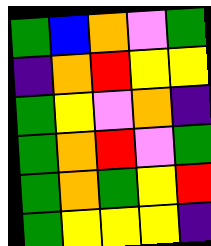[["green", "blue", "orange", "violet", "green"], ["indigo", "orange", "red", "yellow", "yellow"], ["green", "yellow", "violet", "orange", "indigo"], ["green", "orange", "red", "violet", "green"], ["green", "orange", "green", "yellow", "red"], ["green", "yellow", "yellow", "yellow", "indigo"]]